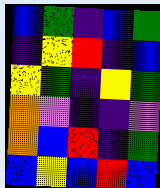[["blue", "green", "indigo", "blue", "green"], ["indigo", "yellow", "red", "indigo", "blue"], ["yellow", "green", "indigo", "yellow", "green"], ["orange", "violet", "indigo", "indigo", "violet"], ["orange", "blue", "red", "indigo", "green"], ["blue", "yellow", "blue", "red", "blue"]]